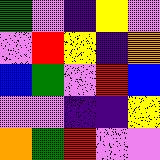[["green", "violet", "indigo", "yellow", "violet"], ["violet", "red", "yellow", "indigo", "orange"], ["blue", "green", "violet", "red", "blue"], ["violet", "violet", "indigo", "indigo", "yellow"], ["orange", "green", "red", "violet", "violet"]]